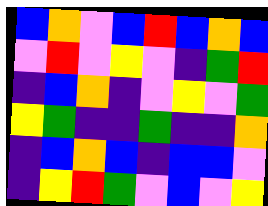[["blue", "orange", "violet", "blue", "red", "blue", "orange", "blue"], ["violet", "red", "violet", "yellow", "violet", "indigo", "green", "red"], ["indigo", "blue", "orange", "indigo", "violet", "yellow", "violet", "green"], ["yellow", "green", "indigo", "indigo", "green", "indigo", "indigo", "orange"], ["indigo", "blue", "orange", "blue", "indigo", "blue", "blue", "violet"], ["indigo", "yellow", "red", "green", "violet", "blue", "violet", "yellow"]]